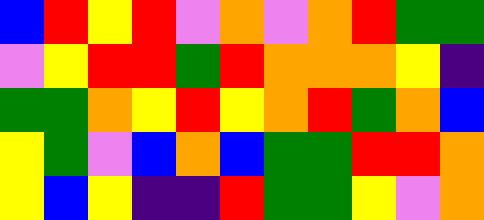[["blue", "red", "yellow", "red", "violet", "orange", "violet", "orange", "red", "green", "green"], ["violet", "yellow", "red", "red", "green", "red", "orange", "orange", "orange", "yellow", "indigo"], ["green", "green", "orange", "yellow", "red", "yellow", "orange", "red", "green", "orange", "blue"], ["yellow", "green", "violet", "blue", "orange", "blue", "green", "green", "red", "red", "orange"], ["yellow", "blue", "yellow", "indigo", "indigo", "red", "green", "green", "yellow", "violet", "orange"]]